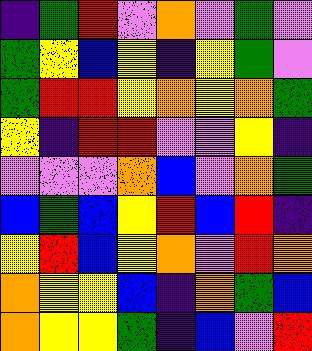[["indigo", "green", "red", "violet", "orange", "violet", "green", "violet"], ["green", "yellow", "blue", "yellow", "indigo", "yellow", "green", "violet"], ["green", "red", "red", "yellow", "orange", "yellow", "orange", "green"], ["yellow", "indigo", "red", "red", "violet", "violet", "yellow", "indigo"], ["violet", "violet", "violet", "orange", "blue", "violet", "orange", "green"], ["blue", "green", "blue", "yellow", "red", "blue", "red", "indigo"], ["yellow", "red", "blue", "yellow", "orange", "violet", "red", "orange"], ["orange", "yellow", "yellow", "blue", "indigo", "orange", "green", "blue"], ["orange", "yellow", "yellow", "green", "indigo", "blue", "violet", "red"]]